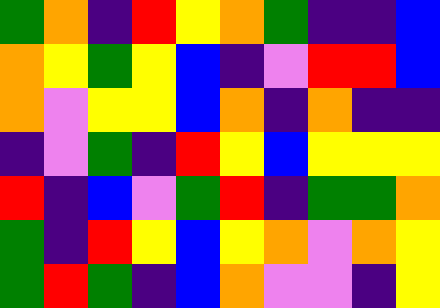[["green", "orange", "indigo", "red", "yellow", "orange", "green", "indigo", "indigo", "blue"], ["orange", "yellow", "green", "yellow", "blue", "indigo", "violet", "red", "red", "blue"], ["orange", "violet", "yellow", "yellow", "blue", "orange", "indigo", "orange", "indigo", "indigo"], ["indigo", "violet", "green", "indigo", "red", "yellow", "blue", "yellow", "yellow", "yellow"], ["red", "indigo", "blue", "violet", "green", "red", "indigo", "green", "green", "orange"], ["green", "indigo", "red", "yellow", "blue", "yellow", "orange", "violet", "orange", "yellow"], ["green", "red", "green", "indigo", "blue", "orange", "violet", "violet", "indigo", "yellow"]]